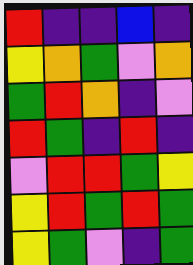[["red", "indigo", "indigo", "blue", "indigo"], ["yellow", "orange", "green", "violet", "orange"], ["green", "red", "orange", "indigo", "violet"], ["red", "green", "indigo", "red", "indigo"], ["violet", "red", "red", "green", "yellow"], ["yellow", "red", "green", "red", "green"], ["yellow", "green", "violet", "indigo", "green"]]